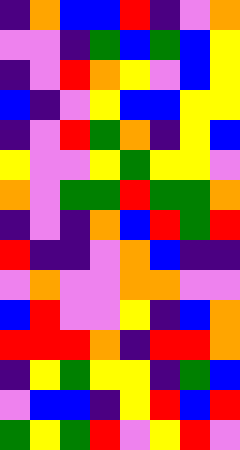[["indigo", "orange", "blue", "blue", "red", "indigo", "violet", "orange"], ["violet", "violet", "indigo", "green", "blue", "green", "blue", "yellow"], ["indigo", "violet", "red", "orange", "yellow", "violet", "blue", "yellow"], ["blue", "indigo", "violet", "yellow", "blue", "blue", "yellow", "yellow"], ["indigo", "violet", "red", "green", "orange", "indigo", "yellow", "blue"], ["yellow", "violet", "violet", "yellow", "green", "yellow", "yellow", "violet"], ["orange", "violet", "green", "green", "red", "green", "green", "orange"], ["indigo", "violet", "indigo", "orange", "blue", "red", "green", "red"], ["red", "indigo", "indigo", "violet", "orange", "blue", "indigo", "indigo"], ["violet", "orange", "violet", "violet", "orange", "orange", "violet", "violet"], ["blue", "red", "violet", "violet", "yellow", "indigo", "blue", "orange"], ["red", "red", "red", "orange", "indigo", "red", "red", "orange"], ["indigo", "yellow", "green", "yellow", "yellow", "indigo", "green", "blue"], ["violet", "blue", "blue", "indigo", "yellow", "red", "blue", "red"], ["green", "yellow", "green", "red", "violet", "yellow", "red", "violet"]]